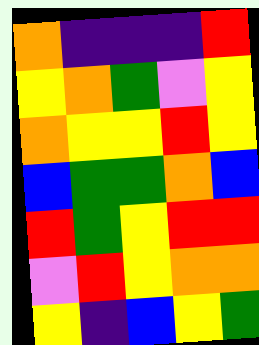[["orange", "indigo", "indigo", "indigo", "red"], ["yellow", "orange", "green", "violet", "yellow"], ["orange", "yellow", "yellow", "red", "yellow"], ["blue", "green", "green", "orange", "blue"], ["red", "green", "yellow", "red", "red"], ["violet", "red", "yellow", "orange", "orange"], ["yellow", "indigo", "blue", "yellow", "green"]]